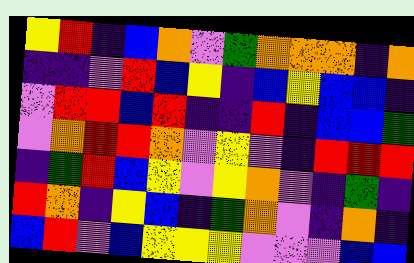[["yellow", "red", "indigo", "blue", "orange", "violet", "green", "orange", "orange", "orange", "indigo", "orange"], ["indigo", "indigo", "violet", "red", "blue", "yellow", "indigo", "blue", "yellow", "blue", "blue", "indigo"], ["violet", "red", "red", "blue", "red", "indigo", "indigo", "red", "indigo", "blue", "blue", "green"], ["violet", "orange", "red", "red", "orange", "violet", "yellow", "violet", "indigo", "red", "red", "red"], ["indigo", "green", "red", "blue", "yellow", "violet", "yellow", "orange", "violet", "indigo", "green", "indigo"], ["red", "orange", "indigo", "yellow", "blue", "indigo", "green", "orange", "violet", "indigo", "orange", "indigo"], ["blue", "red", "violet", "blue", "yellow", "yellow", "yellow", "violet", "violet", "violet", "blue", "blue"]]